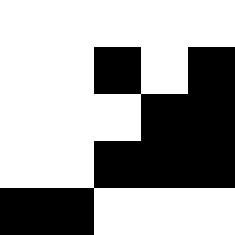[["white", "white", "white", "white", "white"], ["white", "white", "black", "white", "black"], ["white", "white", "white", "black", "black"], ["white", "white", "black", "black", "black"], ["black", "black", "white", "white", "white"]]